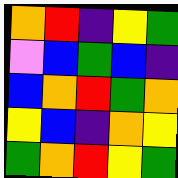[["orange", "red", "indigo", "yellow", "green"], ["violet", "blue", "green", "blue", "indigo"], ["blue", "orange", "red", "green", "orange"], ["yellow", "blue", "indigo", "orange", "yellow"], ["green", "orange", "red", "yellow", "green"]]